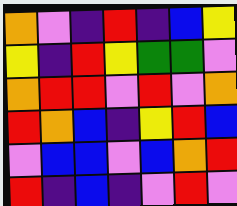[["orange", "violet", "indigo", "red", "indigo", "blue", "yellow"], ["yellow", "indigo", "red", "yellow", "green", "green", "violet"], ["orange", "red", "red", "violet", "red", "violet", "orange"], ["red", "orange", "blue", "indigo", "yellow", "red", "blue"], ["violet", "blue", "blue", "violet", "blue", "orange", "red"], ["red", "indigo", "blue", "indigo", "violet", "red", "violet"]]